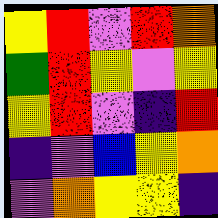[["yellow", "red", "violet", "red", "orange"], ["green", "red", "yellow", "violet", "yellow"], ["yellow", "red", "violet", "indigo", "red"], ["indigo", "violet", "blue", "yellow", "orange"], ["violet", "orange", "yellow", "yellow", "indigo"]]